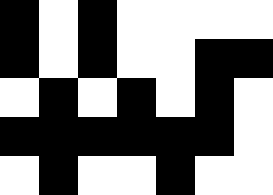[["black", "white", "black", "white", "white", "white", "white"], ["black", "white", "black", "white", "white", "black", "black"], ["white", "black", "white", "black", "white", "black", "white"], ["black", "black", "black", "black", "black", "black", "white"], ["white", "black", "white", "white", "black", "white", "white"]]